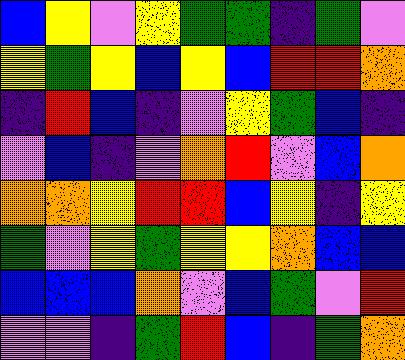[["blue", "yellow", "violet", "yellow", "green", "green", "indigo", "green", "violet"], ["yellow", "green", "yellow", "blue", "yellow", "blue", "red", "red", "orange"], ["indigo", "red", "blue", "indigo", "violet", "yellow", "green", "blue", "indigo"], ["violet", "blue", "indigo", "violet", "orange", "red", "violet", "blue", "orange"], ["orange", "orange", "yellow", "red", "red", "blue", "yellow", "indigo", "yellow"], ["green", "violet", "yellow", "green", "yellow", "yellow", "orange", "blue", "blue"], ["blue", "blue", "blue", "orange", "violet", "blue", "green", "violet", "red"], ["violet", "violet", "indigo", "green", "red", "blue", "indigo", "green", "orange"]]